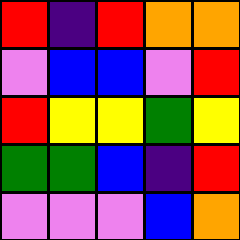[["red", "indigo", "red", "orange", "orange"], ["violet", "blue", "blue", "violet", "red"], ["red", "yellow", "yellow", "green", "yellow"], ["green", "green", "blue", "indigo", "red"], ["violet", "violet", "violet", "blue", "orange"]]